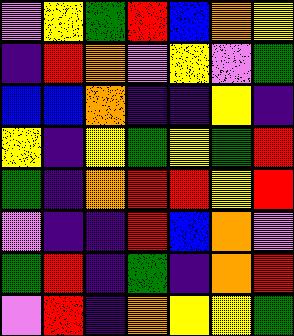[["violet", "yellow", "green", "red", "blue", "orange", "yellow"], ["indigo", "red", "orange", "violet", "yellow", "violet", "green"], ["blue", "blue", "orange", "indigo", "indigo", "yellow", "indigo"], ["yellow", "indigo", "yellow", "green", "yellow", "green", "red"], ["green", "indigo", "orange", "red", "red", "yellow", "red"], ["violet", "indigo", "indigo", "red", "blue", "orange", "violet"], ["green", "red", "indigo", "green", "indigo", "orange", "red"], ["violet", "red", "indigo", "orange", "yellow", "yellow", "green"]]